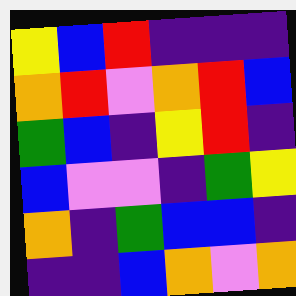[["yellow", "blue", "red", "indigo", "indigo", "indigo"], ["orange", "red", "violet", "orange", "red", "blue"], ["green", "blue", "indigo", "yellow", "red", "indigo"], ["blue", "violet", "violet", "indigo", "green", "yellow"], ["orange", "indigo", "green", "blue", "blue", "indigo"], ["indigo", "indigo", "blue", "orange", "violet", "orange"]]